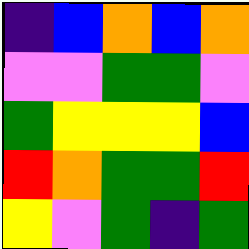[["indigo", "blue", "orange", "blue", "orange"], ["violet", "violet", "green", "green", "violet"], ["green", "yellow", "yellow", "yellow", "blue"], ["red", "orange", "green", "green", "red"], ["yellow", "violet", "green", "indigo", "green"]]